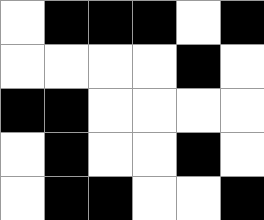[["white", "black", "black", "black", "white", "black"], ["white", "white", "white", "white", "black", "white"], ["black", "black", "white", "white", "white", "white"], ["white", "black", "white", "white", "black", "white"], ["white", "black", "black", "white", "white", "black"]]